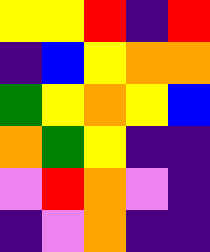[["yellow", "yellow", "red", "indigo", "red"], ["indigo", "blue", "yellow", "orange", "orange"], ["green", "yellow", "orange", "yellow", "blue"], ["orange", "green", "yellow", "indigo", "indigo"], ["violet", "red", "orange", "violet", "indigo"], ["indigo", "violet", "orange", "indigo", "indigo"]]